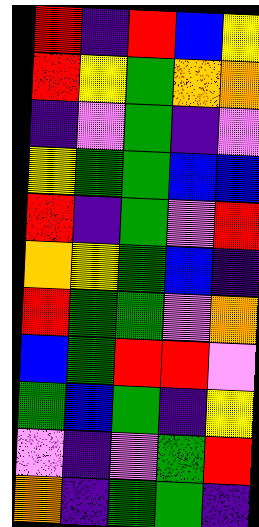[["red", "indigo", "red", "blue", "yellow"], ["red", "yellow", "green", "orange", "orange"], ["indigo", "violet", "green", "indigo", "violet"], ["yellow", "green", "green", "blue", "blue"], ["red", "indigo", "green", "violet", "red"], ["orange", "yellow", "green", "blue", "indigo"], ["red", "green", "green", "violet", "orange"], ["blue", "green", "red", "red", "violet"], ["green", "blue", "green", "indigo", "yellow"], ["violet", "indigo", "violet", "green", "red"], ["orange", "indigo", "green", "green", "indigo"]]